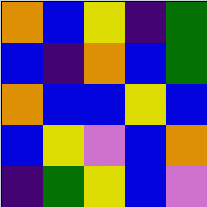[["orange", "blue", "yellow", "indigo", "green"], ["blue", "indigo", "orange", "blue", "green"], ["orange", "blue", "blue", "yellow", "blue"], ["blue", "yellow", "violet", "blue", "orange"], ["indigo", "green", "yellow", "blue", "violet"]]